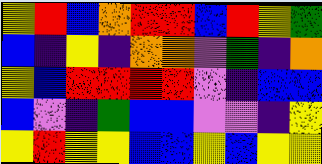[["yellow", "red", "blue", "orange", "red", "red", "blue", "red", "yellow", "green"], ["blue", "indigo", "yellow", "indigo", "orange", "orange", "violet", "green", "indigo", "orange"], ["yellow", "blue", "red", "red", "red", "red", "violet", "indigo", "blue", "blue"], ["blue", "violet", "indigo", "green", "blue", "blue", "violet", "violet", "indigo", "yellow"], ["yellow", "red", "yellow", "yellow", "blue", "blue", "yellow", "blue", "yellow", "yellow"]]